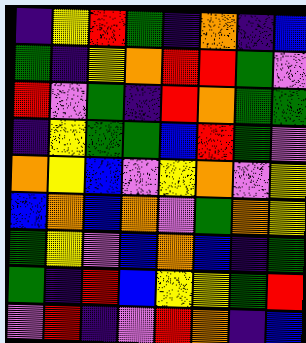[["indigo", "yellow", "red", "green", "indigo", "orange", "indigo", "blue"], ["green", "indigo", "yellow", "orange", "red", "red", "green", "violet"], ["red", "violet", "green", "indigo", "red", "orange", "green", "green"], ["indigo", "yellow", "green", "green", "blue", "red", "green", "violet"], ["orange", "yellow", "blue", "violet", "yellow", "orange", "violet", "yellow"], ["blue", "orange", "blue", "orange", "violet", "green", "orange", "yellow"], ["green", "yellow", "violet", "blue", "orange", "blue", "indigo", "green"], ["green", "indigo", "red", "blue", "yellow", "yellow", "green", "red"], ["violet", "red", "indigo", "violet", "red", "orange", "indigo", "blue"]]